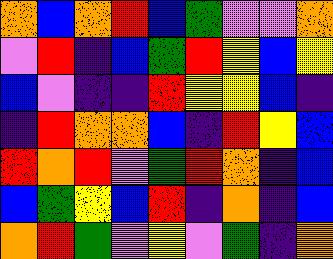[["orange", "blue", "orange", "red", "blue", "green", "violet", "violet", "orange"], ["violet", "red", "indigo", "blue", "green", "red", "yellow", "blue", "yellow"], ["blue", "violet", "indigo", "indigo", "red", "yellow", "yellow", "blue", "indigo"], ["indigo", "red", "orange", "orange", "blue", "indigo", "red", "yellow", "blue"], ["red", "orange", "red", "violet", "green", "red", "orange", "indigo", "blue"], ["blue", "green", "yellow", "blue", "red", "indigo", "orange", "indigo", "blue"], ["orange", "red", "green", "violet", "yellow", "violet", "green", "indigo", "orange"]]